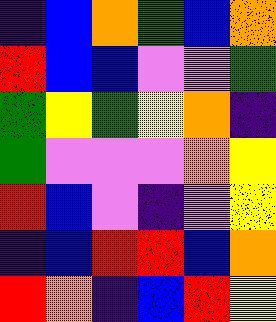[["indigo", "blue", "orange", "green", "blue", "orange"], ["red", "blue", "blue", "violet", "violet", "green"], ["green", "yellow", "green", "yellow", "orange", "indigo"], ["green", "violet", "violet", "violet", "orange", "yellow"], ["red", "blue", "violet", "indigo", "violet", "yellow"], ["indigo", "blue", "red", "red", "blue", "orange"], ["red", "orange", "indigo", "blue", "red", "yellow"]]